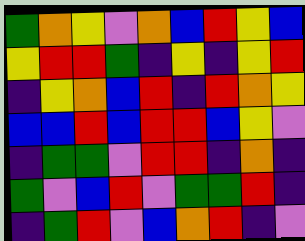[["green", "orange", "yellow", "violet", "orange", "blue", "red", "yellow", "blue"], ["yellow", "red", "red", "green", "indigo", "yellow", "indigo", "yellow", "red"], ["indigo", "yellow", "orange", "blue", "red", "indigo", "red", "orange", "yellow"], ["blue", "blue", "red", "blue", "red", "red", "blue", "yellow", "violet"], ["indigo", "green", "green", "violet", "red", "red", "indigo", "orange", "indigo"], ["green", "violet", "blue", "red", "violet", "green", "green", "red", "indigo"], ["indigo", "green", "red", "violet", "blue", "orange", "red", "indigo", "violet"]]